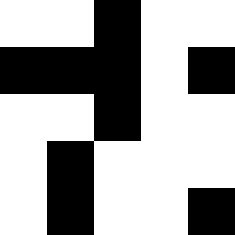[["white", "white", "black", "white", "white"], ["black", "black", "black", "white", "black"], ["white", "white", "black", "white", "white"], ["white", "black", "white", "white", "white"], ["white", "black", "white", "white", "black"]]